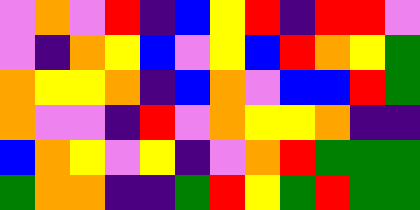[["violet", "orange", "violet", "red", "indigo", "blue", "yellow", "red", "indigo", "red", "red", "violet"], ["violet", "indigo", "orange", "yellow", "blue", "violet", "yellow", "blue", "red", "orange", "yellow", "green"], ["orange", "yellow", "yellow", "orange", "indigo", "blue", "orange", "violet", "blue", "blue", "red", "green"], ["orange", "violet", "violet", "indigo", "red", "violet", "orange", "yellow", "yellow", "orange", "indigo", "indigo"], ["blue", "orange", "yellow", "violet", "yellow", "indigo", "violet", "orange", "red", "green", "green", "green"], ["green", "orange", "orange", "indigo", "indigo", "green", "red", "yellow", "green", "red", "green", "green"]]